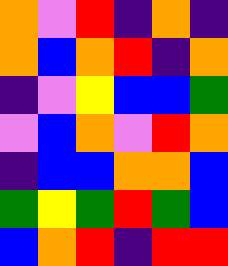[["orange", "violet", "red", "indigo", "orange", "indigo"], ["orange", "blue", "orange", "red", "indigo", "orange"], ["indigo", "violet", "yellow", "blue", "blue", "green"], ["violet", "blue", "orange", "violet", "red", "orange"], ["indigo", "blue", "blue", "orange", "orange", "blue"], ["green", "yellow", "green", "red", "green", "blue"], ["blue", "orange", "red", "indigo", "red", "red"]]